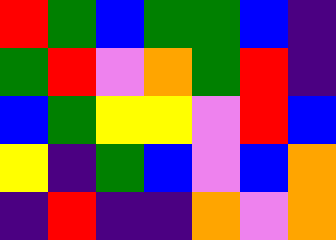[["red", "green", "blue", "green", "green", "blue", "indigo"], ["green", "red", "violet", "orange", "green", "red", "indigo"], ["blue", "green", "yellow", "yellow", "violet", "red", "blue"], ["yellow", "indigo", "green", "blue", "violet", "blue", "orange"], ["indigo", "red", "indigo", "indigo", "orange", "violet", "orange"]]